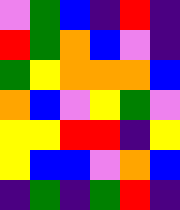[["violet", "green", "blue", "indigo", "red", "indigo"], ["red", "green", "orange", "blue", "violet", "indigo"], ["green", "yellow", "orange", "orange", "orange", "blue"], ["orange", "blue", "violet", "yellow", "green", "violet"], ["yellow", "yellow", "red", "red", "indigo", "yellow"], ["yellow", "blue", "blue", "violet", "orange", "blue"], ["indigo", "green", "indigo", "green", "red", "indigo"]]